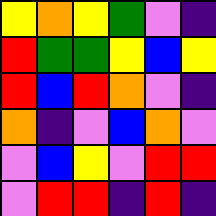[["yellow", "orange", "yellow", "green", "violet", "indigo"], ["red", "green", "green", "yellow", "blue", "yellow"], ["red", "blue", "red", "orange", "violet", "indigo"], ["orange", "indigo", "violet", "blue", "orange", "violet"], ["violet", "blue", "yellow", "violet", "red", "red"], ["violet", "red", "red", "indigo", "red", "indigo"]]